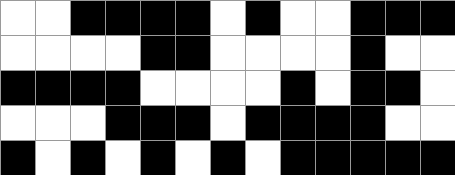[["white", "white", "black", "black", "black", "black", "white", "black", "white", "white", "black", "black", "black"], ["white", "white", "white", "white", "black", "black", "white", "white", "white", "white", "black", "white", "white"], ["black", "black", "black", "black", "white", "white", "white", "white", "black", "white", "black", "black", "white"], ["white", "white", "white", "black", "black", "black", "white", "black", "black", "black", "black", "white", "white"], ["black", "white", "black", "white", "black", "white", "black", "white", "black", "black", "black", "black", "black"]]